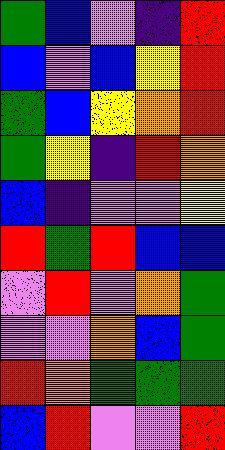[["green", "blue", "violet", "indigo", "red"], ["blue", "violet", "blue", "yellow", "red"], ["green", "blue", "yellow", "orange", "red"], ["green", "yellow", "indigo", "red", "orange"], ["blue", "indigo", "violet", "violet", "yellow"], ["red", "green", "red", "blue", "blue"], ["violet", "red", "violet", "orange", "green"], ["violet", "violet", "orange", "blue", "green"], ["red", "orange", "green", "green", "green"], ["blue", "red", "violet", "violet", "red"]]